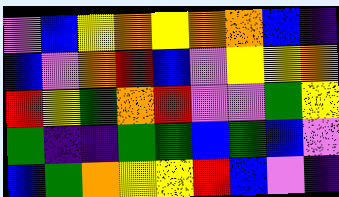[["violet", "blue", "yellow", "orange", "yellow", "orange", "orange", "blue", "indigo"], ["blue", "violet", "orange", "red", "blue", "violet", "yellow", "yellow", "orange"], ["red", "yellow", "green", "orange", "red", "violet", "violet", "green", "yellow"], ["green", "indigo", "indigo", "green", "green", "blue", "green", "blue", "violet"], ["blue", "green", "orange", "yellow", "yellow", "red", "blue", "violet", "indigo"]]